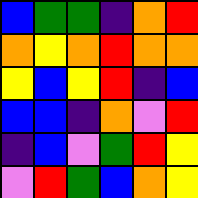[["blue", "green", "green", "indigo", "orange", "red"], ["orange", "yellow", "orange", "red", "orange", "orange"], ["yellow", "blue", "yellow", "red", "indigo", "blue"], ["blue", "blue", "indigo", "orange", "violet", "red"], ["indigo", "blue", "violet", "green", "red", "yellow"], ["violet", "red", "green", "blue", "orange", "yellow"]]